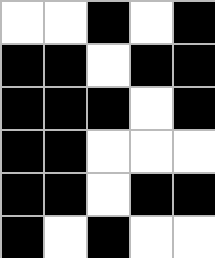[["white", "white", "black", "white", "black"], ["black", "black", "white", "black", "black"], ["black", "black", "black", "white", "black"], ["black", "black", "white", "white", "white"], ["black", "black", "white", "black", "black"], ["black", "white", "black", "white", "white"]]